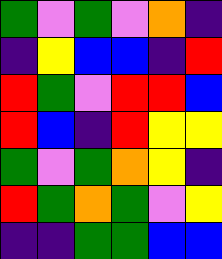[["green", "violet", "green", "violet", "orange", "indigo"], ["indigo", "yellow", "blue", "blue", "indigo", "red"], ["red", "green", "violet", "red", "red", "blue"], ["red", "blue", "indigo", "red", "yellow", "yellow"], ["green", "violet", "green", "orange", "yellow", "indigo"], ["red", "green", "orange", "green", "violet", "yellow"], ["indigo", "indigo", "green", "green", "blue", "blue"]]